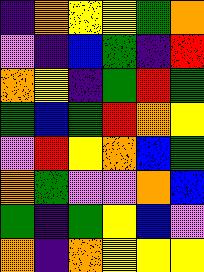[["indigo", "orange", "yellow", "yellow", "green", "orange"], ["violet", "indigo", "blue", "green", "indigo", "red"], ["orange", "yellow", "indigo", "green", "red", "green"], ["green", "blue", "green", "red", "orange", "yellow"], ["violet", "red", "yellow", "orange", "blue", "green"], ["orange", "green", "violet", "violet", "orange", "blue"], ["green", "indigo", "green", "yellow", "blue", "violet"], ["orange", "indigo", "orange", "yellow", "yellow", "yellow"]]